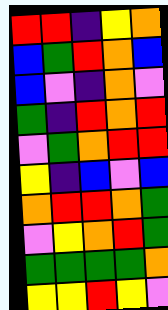[["red", "red", "indigo", "yellow", "orange"], ["blue", "green", "red", "orange", "blue"], ["blue", "violet", "indigo", "orange", "violet"], ["green", "indigo", "red", "orange", "red"], ["violet", "green", "orange", "red", "red"], ["yellow", "indigo", "blue", "violet", "blue"], ["orange", "red", "red", "orange", "green"], ["violet", "yellow", "orange", "red", "green"], ["green", "green", "green", "green", "orange"], ["yellow", "yellow", "red", "yellow", "violet"]]